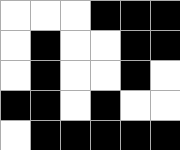[["white", "white", "white", "black", "black", "black"], ["white", "black", "white", "white", "black", "black"], ["white", "black", "white", "white", "black", "white"], ["black", "black", "white", "black", "white", "white"], ["white", "black", "black", "black", "black", "black"]]